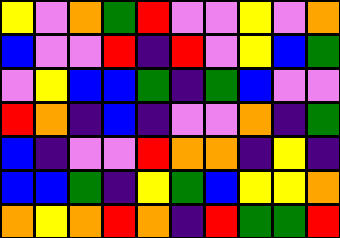[["yellow", "violet", "orange", "green", "red", "violet", "violet", "yellow", "violet", "orange"], ["blue", "violet", "violet", "red", "indigo", "red", "violet", "yellow", "blue", "green"], ["violet", "yellow", "blue", "blue", "green", "indigo", "green", "blue", "violet", "violet"], ["red", "orange", "indigo", "blue", "indigo", "violet", "violet", "orange", "indigo", "green"], ["blue", "indigo", "violet", "violet", "red", "orange", "orange", "indigo", "yellow", "indigo"], ["blue", "blue", "green", "indigo", "yellow", "green", "blue", "yellow", "yellow", "orange"], ["orange", "yellow", "orange", "red", "orange", "indigo", "red", "green", "green", "red"]]